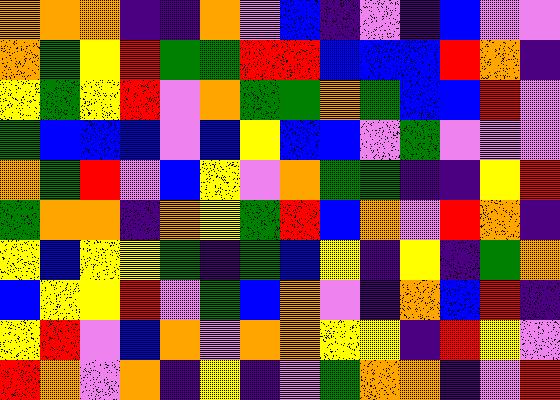[["orange", "orange", "orange", "indigo", "indigo", "orange", "violet", "blue", "indigo", "violet", "indigo", "blue", "violet", "violet"], ["orange", "green", "yellow", "red", "green", "green", "red", "red", "blue", "blue", "blue", "red", "orange", "indigo"], ["yellow", "green", "yellow", "red", "violet", "orange", "green", "green", "orange", "green", "blue", "blue", "red", "violet"], ["green", "blue", "blue", "blue", "violet", "blue", "yellow", "blue", "blue", "violet", "green", "violet", "violet", "violet"], ["orange", "green", "red", "violet", "blue", "yellow", "violet", "orange", "green", "green", "indigo", "indigo", "yellow", "red"], ["green", "orange", "orange", "indigo", "orange", "yellow", "green", "red", "blue", "orange", "violet", "red", "orange", "indigo"], ["yellow", "blue", "yellow", "yellow", "green", "indigo", "green", "blue", "yellow", "indigo", "yellow", "indigo", "green", "orange"], ["blue", "yellow", "yellow", "red", "violet", "green", "blue", "orange", "violet", "indigo", "orange", "blue", "red", "indigo"], ["yellow", "red", "violet", "blue", "orange", "violet", "orange", "orange", "yellow", "yellow", "indigo", "red", "yellow", "violet"], ["red", "orange", "violet", "orange", "indigo", "yellow", "indigo", "violet", "green", "orange", "orange", "indigo", "violet", "red"]]